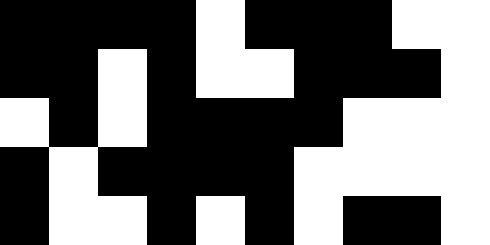[["black", "black", "black", "black", "white", "black", "black", "black", "white", "white"], ["black", "black", "white", "black", "white", "white", "black", "black", "black", "white"], ["white", "black", "white", "black", "black", "black", "black", "white", "white", "white"], ["black", "white", "black", "black", "black", "black", "white", "white", "white", "white"], ["black", "white", "white", "black", "white", "black", "white", "black", "black", "white"]]